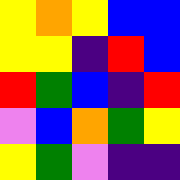[["yellow", "orange", "yellow", "blue", "blue"], ["yellow", "yellow", "indigo", "red", "blue"], ["red", "green", "blue", "indigo", "red"], ["violet", "blue", "orange", "green", "yellow"], ["yellow", "green", "violet", "indigo", "indigo"]]